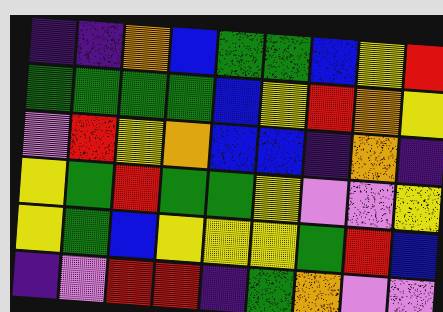[["indigo", "indigo", "orange", "blue", "green", "green", "blue", "yellow", "red"], ["green", "green", "green", "green", "blue", "yellow", "red", "orange", "yellow"], ["violet", "red", "yellow", "orange", "blue", "blue", "indigo", "orange", "indigo"], ["yellow", "green", "red", "green", "green", "yellow", "violet", "violet", "yellow"], ["yellow", "green", "blue", "yellow", "yellow", "yellow", "green", "red", "blue"], ["indigo", "violet", "red", "red", "indigo", "green", "orange", "violet", "violet"]]